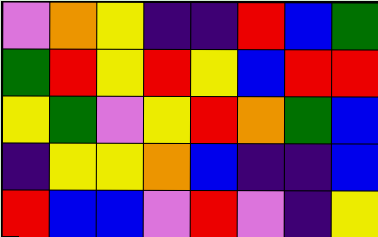[["violet", "orange", "yellow", "indigo", "indigo", "red", "blue", "green"], ["green", "red", "yellow", "red", "yellow", "blue", "red", "red"], ["yellow", "green", "violet", "yellow", "red", "orange", "green", "blue"], ["indigo", "yellow", "yellow", "orange", "blue", "indigo", "indigo", "blue"], ["red", "blue", "blue", "violet", "red", "violet", "indigo", "yellow"]]